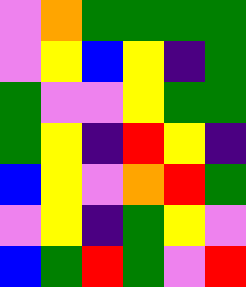[["violet", "orange", "green", "green", "green", "green"], ["violet", "yellow", "blue", "yellow", "indigo", "green"], ["green", "violet", "violet", "yellow", "green", "green"], ["green", "yellow", "indigo", "red", "yellow", "indigo"], ["blue", "yellow", "violet", "orange", "red", "green"], ["violet", "yellow", "indigo", "green", "yellow", "violet"], ["blue", "green", "red", "green", "violet", "red"]]